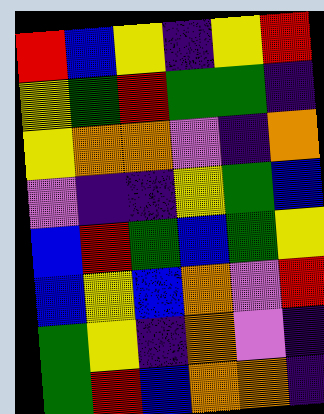[["red", "blue", "yellow", "indigo", "yellow", "red"], ["yellow", "green", "red", "green", "green", "indigo"], ["yellow", "orange", "orange", "violet", "indigo", "orange"], ["violet", "indigo", "indigo", "yellow", "green", "blue"], ["blue", "red", "green", "blue", "green", "yellow"], ["blue", "yellow", "blue", "orange", "violet", "red"], ["green", "yellow", "indigo", "orange", "violet", "indigo"], ["green", "red", "blue", "orange", "orange", "indigo"]]